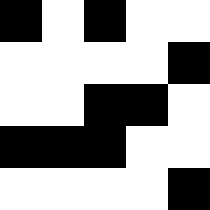[["black", "white", "black", "white", "white"], ["white", "white", "white", "white", "black"], ["white", "white", "black", "black", "white"], ["black", "black", "black", "white", "white"], ["white", "white", "white", "white", "black"]]